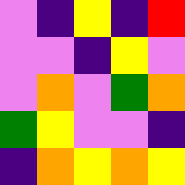[["violet", "indigo", "yellow", "indigo", "red"], ["violet", "violet", "indigo", "yellow", "violet"], ["violet", "orange", "violet", "green", "orange"], ["green", "yellow", "violet", "violet", "indigo"], ["indigo", "orange", "yellow", "orange", "yellow"]]